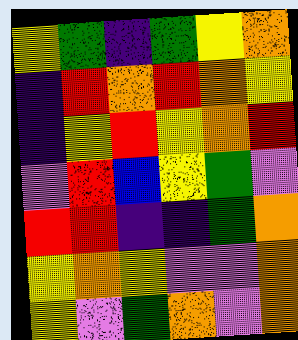[["yellow", "green", "indigo", "green", "yellow", "orange"], ["indigo", "red", "orange", "red", "orange", "yellow"], ["indigo", "yellow", "red", "yellow", "orange", "red"], ["violet", "red", "blue", "yellow", "green", "violet"], ["red", "red", "indigo", "indigo", "green", "orange"], ["yellow", "orange", "yellow", "violet", "violet", "orange"], ["yellow", "violet", "green", "orange", "violet", "orange"]]